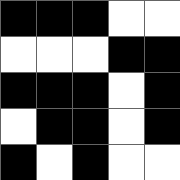[["black", "black", "black", "white", "white"], ["white", "white", "white", "black", "black"], ["black", "black", "black", "white", "black"], ["white", "black", "black", "white", "black"], ["black", "white", "black", "white", "white"]]